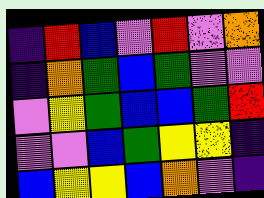[["indigo", "red", "blue", "violet", "red", "violet", "orange"], ["indigo", "orange", "green", "blue", "green", "violet", "violet"], ["violet", "yellow", "green", "blue", "blue", "green", "red"], ["violet", "violet", "blue", "green", "yellow", "yellow", "indigo"], ["blue", "yellow", "yellow", "blue", "orange", "violet", "indigo"]]